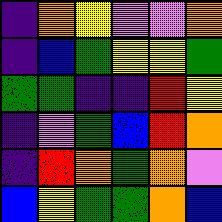[["indigo", "orange", "yellow", "violet", "violet", "orange"], ["indigo", "blue", "green", "yellow", "yellow", "green"], ["green", "green", "indigo", "indigo", "red", "yellow"], ["indigo", "violet", "green", "blue", "red", "orange"], ["indigo", "red", "orange", "green", "orange", "violet"], ["blue", "yellow", "green", "green", "orange", "blue"]]